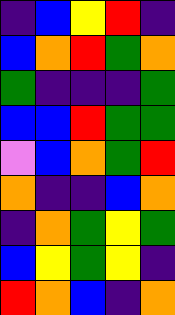[["indigo", "blue", "yellow", "red", "indigo"], ["blue", "orange", "red", "green", "orange"], ["green", "indigo", "indigo", "indigo", "green"], ["blue", "blue", "red", "green", "green"], ["violet", "blue", "orange", "green", "red"], ["orange", "indigo", "indigo", "blue", "orange"], ["indigo", "orange", "green", "yellow", "green"], ["blue", "yellow", "green", "yellow", "indigo"], ["red", "orange", "blue", "indigo", "orange"]]